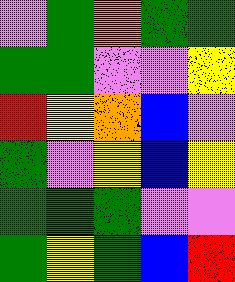[["violet", "green", "orange", "green", "green"], ["green", "green", "violet", "violet", "yellow"], ["red", "yellow", "orange", "blue", "violet"], ["green", "violet", "yellow", "blue", "yellow"], ["green", "green", "green", "violet", "violet"], ["green", "yellow", "green", "blue", "red"]]